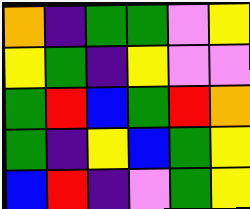[["orange", "indigo", "green", "green", "violet", "yellow"], ["yellow", "green", "indigo", "yellow", "violet", "violet"], ["green", "red", "blue", "green", "red", "orange"], ["green", "indigo", "yellow", "blue", "green", "yellow"], ["blue", "red", "indigo", "violet", "green", "yellow"]]